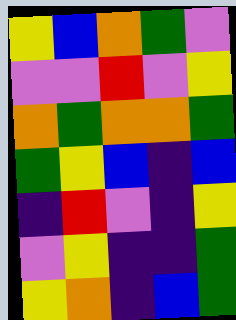[["yellow", "blue", "orange", "green", "violet"], ["violet", "violet", "red", "violet", "yellow"], ["orange", "green", "orange", "orange", "green"], ["green", "yellow", "blue", "indigo", "blue"], ["indigo", "red", "violet", "indigo", "yellow"], ["violet", "yellow", "indigo", "indigo", "green"], ["yellow", "orange", "indigo", "blue", "green"]]